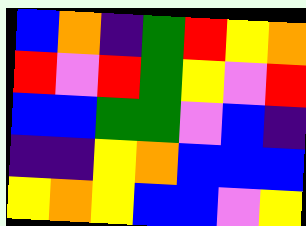[["blue", "orange", "indigo", "green", "red", "yellow", "orange"], ["red", "violet", "red", "green", "yellow", "violet", "red"], ["blue", "blue", "green", "green", "violet", "blue", "indigo"], ["indigo", "indigo", "yellow", "orange", "blue", "blue", "blue"], ["yellow", "orange", "yellow", "blue", "blue", "violet", "yellow"]]